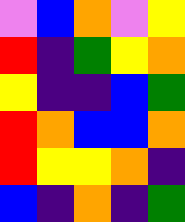[["violet", "blue", "orange", "violet", "yellow"], ["red", "indigo", "green", "yellow", "orange"], ["yellow", "indigo", "indigo", "blue", "green"], ["red", "orange", "blue", "blue", "orange"], ["red", "yellow", "yellow", "orange", "indigo"], ["blue", "indigo", "orange", "indigo", "green"]]